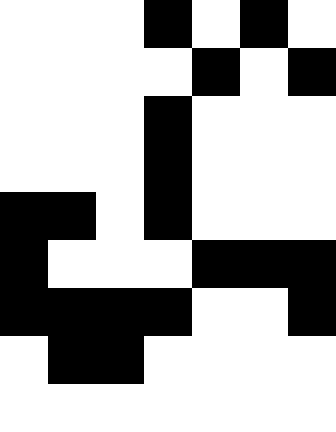[["white", "white", "white", "black", "white", "black", "white"], ["white", "white", "white", "white", "black", "white", "black"], ["white", "white", "white", "black", "white", "white", "white"], ["white", "white", "white", "black", "white", "white", "white"], ["black", "black", "white", "black", "white", "white", "white"], ["black", "white", "white", "white", "black", "black", "black"], ["black", "black", "black", "black", "white", "white", "black"], ["white", "black", "black", "white", "white", "white", "white"], ["white", "white", "white", "white", "white", "white", "white"]]